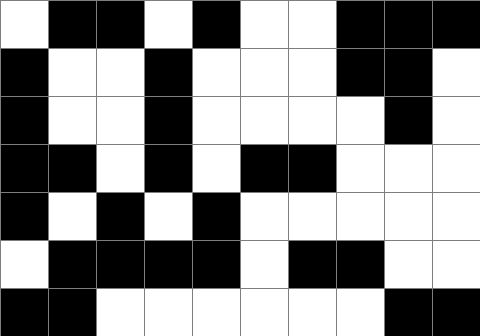[["white", "black", "black", "white", "black", "white", "white", "black", "black", "black"], ["black", "white", "white", "black", "white", "white", "white", "black", "black", "white"], ["black", "white", "white", "black", "white", "white", "white", "white", "black", "white"], ["black", "black", "white", "black", "white", "black", "black", "white", "white", "white"], ["black", "white", "black", "white", "black", "white", "white", "white", "white", "white"], ["white", "black", "black", "black", "black", "white", "black", "black", "white", "white"], ["black", "black", "white", "white", "white", "white", "white", "white", "black", "black"]]